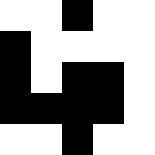[["white", "white", "black", "white", "white"], ["black", "white", "white", "white", "white"], ["black", "white", "black", "black", "white"], ["black", "black", "black", "black", "white"], ["white", "white", "black", "white", "white"]]